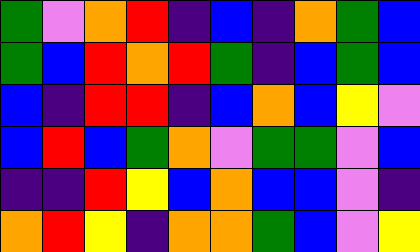[["green", "violet", "orange", "red", "indigo", "blue", "indigo", "orange", "green", "blue"], ["green", "blue", "red", "orange", "red", "green", "indigo", "blue", "green", "blue"], ["blue", "indigo", "red", "red", "indigo", "blue", "orange", "blue", "yellow", "violet"], ["blue", "red", "blue", "green", "orange", "violet", "green", "green", "violet", "blue"], ["indigo", "indigo", "red", "yellow", "blue", "orange", "blue", "blue", "violet", "indigo"], ["orange", "red", "yellow", "indigo", "orange", "orange", "green", "blue", "violet", "yellow"]]